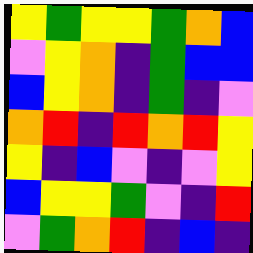[["yellow", "green", "yellow", "yellow", "green", "orange", "blue"], ["violet", "yellow", "orange", "indigo", "green", "blue", "blue"], ["blue", "yellow", "orange", "indigo", "green", "indigo", "violet"], ["orange", "red", "indigo", "red", "orange", "red", "yellow"], ["yellow", "indigo", "blue", "violet", "indigo", "violet", "yellow"], ["blue", "yellow", "yellow", "green", "violet", "indigo", "red"], ["violet", "green", "orange", "red", "indigo", "blue", "indigo"]]